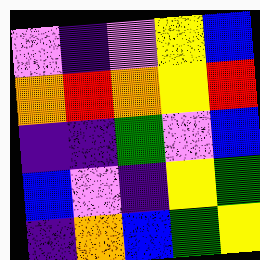[["violet", "indigo", "violet", "yellow", "blue"], ["orange", "red", "orange", "yellow", "red"], ["indigo", "indigo", "green", "violet", "blue"], ["blue", "violet", "indigo", "yellow", "green"], ["indigo", "orange", "blue", "green", "yellow"]]